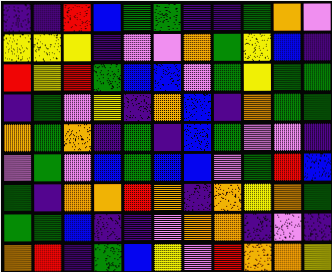[["indigo", "indigo", "red", "blue", "green", "green", "indigo", "indigo", "green", "orange", "violet"], ["yellow", "yellow", "yellow", "indigo", "violet", "violet", "orange", "green", "yellow", "blue", "indigo"], ["red", "yellow", "red", "green", "blue", "blue", "violet", "green", "yellow", "green", "green"], ["indigo", "green", "violet", "yellow", "indigo", "orange", "blue", "indigo", "orange", "green", "green"], ["orange", "green", "orange", "indigo", "green", "indigo", "blue", "green", "violet", "violet", "indigo"], ["violet", "green", "violet", "blue", "green", "blue", "blue", "violet", "green", "red", "blue"], ["green", "indigo", "orange", "orange", "red", "orange", "indigo", "orange", "yellow", "orange", "green"], ["green", "green", "blue", "indigo", "indigo", "violet", "orange", "orange", "indigo", "violet", "indigo"], ["orange", "red", "indigo", "green", "blue", "yellow", "violet", "red", "orange", "orange", "yellow"]]